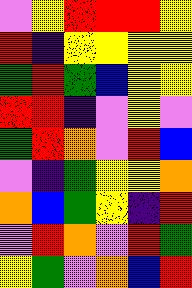[["violet", "yellow", "red", "red", "red", "yellow"], ["red", "indigo", "yellow", "yellow", "yellow", "yellow"], ["green", "red", "green", "blue", "yellow", "yellow"], ["red", "red", "indigo", "violet", "yellow", "violet"], ["green", "red", "orange", "violet", "red", "blue"], ["violet", "indigo", "green", "yellow", "yellow", "orange"], ["orange", "blue", "green", "yellow", "indigo", "red"], ["violet", "red", "orange", "violet", "red", "green"], ["yellow", "green", "violet", "orange", "blue", "red"]]